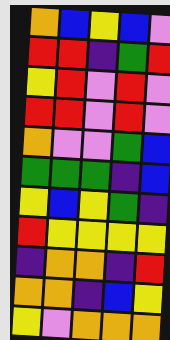[["orange", "blue", "yellow", "blue", "violet"], ["red", "red", "indigo", "green", "red"], ["yellow", "red", "violet", "red", "violet"], ["red", "red", "violet", "red", "violet"], ["orange", "violet", "violet", "green", "blue"], ["green", "green", "green", "indigo", "blue"], ["yellow", "blue", "yellow", "green", "indigo"], ["red", "yellow", "yellow", "yellow", "yellow"], ["indigo", "orange", "orange", "indigo", "red"], ["orange", "orange", "indigo", "blue", "yellow"], ["yellow", "violet", "orange", "orange", "orange"]]